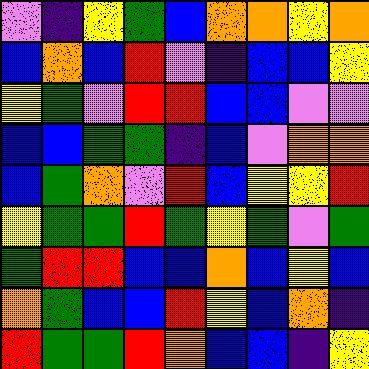[["violet", "indigo", "yellow", "green", "blue", "orange", "orange", "yellow", "orange"], ["blue", "orange", "blue", "red", "violet", "indigo", "blue", "blue", "yellow"], ["yellow", "green", "violet", "red", "red", "blue", "blue", "violet", "violet"], ["blue", "blue", "green", "green", "indigo", "blue", "violet", "orange", "orange"], ["blue", "green", "orange", "violet", "red", "blue", "yellow", "yellow", "red"], ["yellow", "green", "green", "red", "green", "yellow", "green", "violet", "green"], ["green", "red", "red", "blue", "blue", "orange", "blue", "yellow", "blue"], ["orange", "green", "blue", "blue", "red", "yellow", "blue", "orange", "indigo"], ["red", "green", "green", "red", "orange", "blue", "blue", "indigo", "yellow"]]